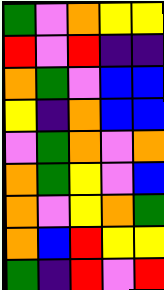[["green", "violet", "orange", "yellow", "yellow"], ["red", "violet", "red", "indigo", "indigo"], ["orange", "green", "violet", "blue", "blue"], ["yellow", "indigo", "orange", "blue", "blue"], ["violet", "green", "orange", "violet", "orange"], ["orange", "green", "yellow", "violet", "blue"], ["orange", "violet", "yellow", "orange", "green"], ["orange", "blue", "red", "yellow", "yellow"], ["green", "indigo", "red", "violet", "red"]]